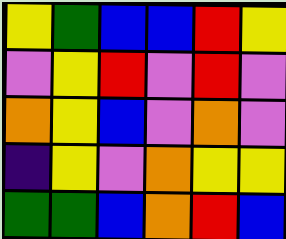[["yellow", "green", "blue", "blue", "red", "yellow"], ["violet", "yellow", "red", "violet", "red", "violet"], ["orange", "yellow", "blue", "violet", "orange", "violet"], ["indigo", "yellow", "violet", "orange", "yellow", "yellow"], ["green", "green", "blue", "orange", "red", "blue"]]